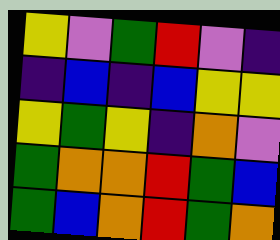[["yellow", "violet", "green", "red", "violet", "indigo"], ["indigo", "blue", "indigo", "blue", "yellow", "yellow"], ["yellow", "green", "yellow", "indigo", "orange", "violet"], ["green", "orange", "orange", "red", "green", "blue"], ["green", "blue", "orange", "red", "green", "orange"]]